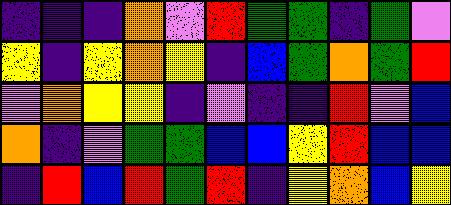[["indigo", "indigo", "indigo", "orange", "violet", "red", "green", "green", "indigo", "green", "violet"], ["yellow", "indigo", "yellow", "orange", "yellow", "indigo", "blue", "green", "orange", "green", "red"], ["violet", "orange", "yellow", "yellow", "indigo", "violet", "indigo", "indigo", "red", "violet", "blue"], ["orange", "indigo", "violet", "green", "green", "blue", "blue", "yellow", "red", "blue", "blue"], ["indigo", "red", "blue", "red", "green", "red", "indigo", "yellow", "orange", "blue", "yellow"]]